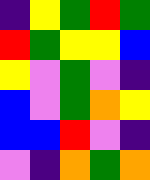[["indigo", "yellow", "green", "red", "green"], ["red", "green", "yellow", "yellow", "blue"], ["yellow", "violet", "green", "violet", "indigo"], ["blue", "violet", "green", "orange", "yellow"], ["blue", "blue", "red", "violet", "indigo"], ["violet", "indigo", "orange", "green", "orange"]]